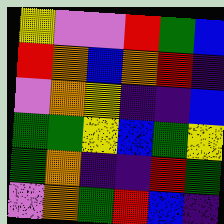[["yellow", "violet", "violet", "red", "green", "blue"], ["red", "orange", "blue", "orange", "red", "indigo"], ["violet", "orange", "yellow", "indigo", "indigo", "blue"], ["green", "green", "yellow", "blue", "green", "yellow"], ["green", "orange", "indigo", "indigo", "red", "green"], ["violet", "orange", "green", "red", "blue", "indigo"]]